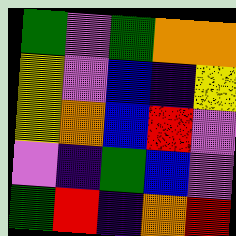[["green", "violet", "green", "orange", "orange"], ["yellow", "violet", "blue", "indigo", "yellow"], ["yellow", "orange", "blue", "red", "violet"], ["violet", "indigo", "green", "blue", "violet"], ["green", "red", "indigo", "orange", "red"]]